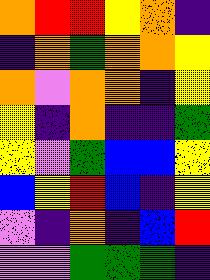[["orange", "red", "red", "yellow", "orange", "indigo"], ["indigo", "orange", "green", "orange", "orange", "yellow"], ["orange", "violet", "orange", "orange", "indigo", "yellow"], ["yellow", "indigo", "orange", "indigo", "indigo", "green"], ["yellow", "violet", "green", "blue", "blue", "yellow"], ["blue", "yellow", "red", "blue", "indigo", "yellow"], ["violet", "indigo", "orange", "indigo", "blue", "red"], ["violet", "violet", "green", "green", "green", "indigo"]]